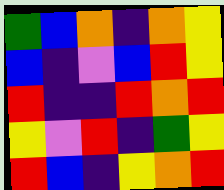[["green", "blue", "orange", "indigo", "orange", "yellow"], ["blue", "indigo", "violet", "blue", "red", "yellow"], ["red", "indigo", "indigo", "red", "orange", "red"], ["yellow", "violet", "red", "indigo", "green", "yellow"], ["red", "blue", "indigo", "yellow", "orange", "red"]]